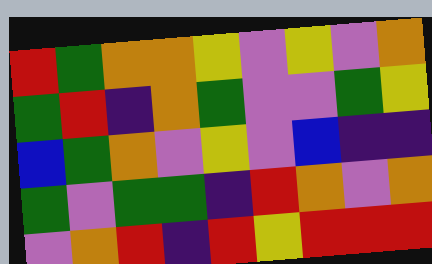[["red", "green", "orange", "orange", "yellow", "violet", "yellow", "violet", "orange"], ["green", "red", "indigo", "orange", "green", "violet", "violet", "green", "yellow"], ["blue", "green", "orange", "violet", "yellow", "violet", "blue", "indigo", "indigo"], ["green", "violet", "green", "green", "indigo", "red", "orange", "violet", "orange"], ["violet", "orange", "red", "indigo", "red", "yellow", "red", "red", "red"]]